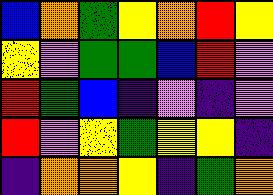[["blue", "orange", "green", "yellow", "orange", "red", "yellow"], ["yellow", "violet", "green", "green", "blue", "red", "violet"], ["red", "green", "blue", "indigo", "violet", "indigo", "violet"], ["red", "violet", "yellow", "green", "yellow", "yellow", "indigo"], ["indigo", "orange", "orange", "yellow", "indigo", "green", "orange"]]